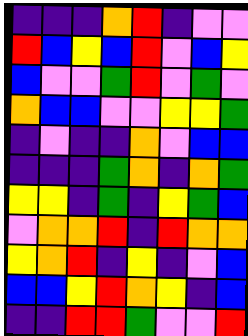[["indigo", "indigo", "indigo", "orange", "red", "indigo", "violet", "violet"], ["red", "blue", "yellow", "blue", "red", "violet", "blue", "yellow"], ["blue", "violet", "violet", "green", "red", "violet", "green", "violet"], ["orange", "blue", "blue", "violet", "violet", "yellow", "yellow", "green"], ["indigo", "violet", "indigo", "indigo", "orange", "violet", "blue", "blue"], ["indigo", "indigo", "indigo", "green", "orange", "indigo", "orange", "green"], ["yellow", "yellow", "indigo", "green", "indigo", "yellow", "green", "blue"], ["violet", "orange", "orange", "red", "indigo", "red", "orange", "orange"], ["yellow", "orange", "red", "indigo", "yellow", "indigo", "violet", "blue"], ["blue", "blue", "yellow", "red", "orange", "yellow", "indigo", "blue"], ["indigo", "indigo", "red", "red", "green", "violet", "violet", "red"]]